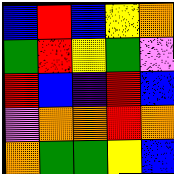[["blue", "red", "blue", "yellow", "orange"], ["green", "red", "yellow", "green", "violet"], ["red", "blue", "indigo", "red", "blue"], ["violet", "orange", "orange", "red", "orange"], ["orange", "green", "green", "yellow", "blue"]]